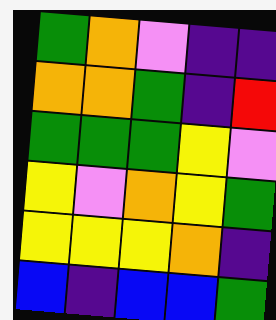[["green", "orange", "violet", "indigo", "indigo"], ["orange", "orange", "green", "indigo", "red"], ["green", "green", "green", "yellow", "violet"], ["yellow", "violet", "orange", "yellow", "green"], ["yellow", "yellow", "yellow", "orange", "indigo"], ["blue", "indigo", "blue", "blue", "green"]]